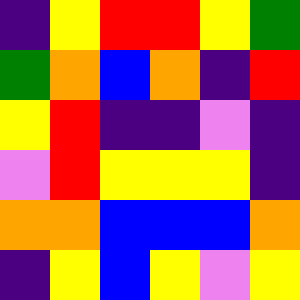[["indigo", "yellow", "red", "red", "yellow", "green"], ["green", "orange", "blue", "orange", "indigo", "red"], ["yellow", "red", "indigo", "indigo", "violet", "indigo"], ["violet", "red", "yellow", "yellow", "yellow", "indigo"], ["orange", "orange", "blue", "blue", "blue", "orange"], ["indigo", "yellow", "blue", "yellow", "violet", "yellow"]]